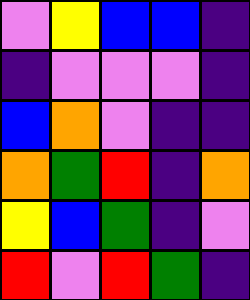[["violet", "yellow", "blue", "blue", "indigo"], ["indigo", "violet", "violet", "violet", "indigo"], ["blue", "orange", "violet", "indigo", "indigo"], ["orange", "green", "red", "indigo", "orange"], ["yellow", "blue", "green", "indigo", "violet"], ["red", "violet", "red", "green", "indigo"]]